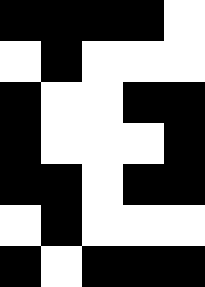[["black", "black", "black", "black", "white"], ["white", "black", "white", "white", "white"], ["black", "white", "white", "black", "black"], ["black", "white", "white", "white", "black"], ["black", "black", "white", "black", "black"], ["white", "black", "white", "white", "white"], ["black", "white", "black", "black", "black"]]